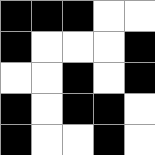[["black", "black", "black", "white", "white"], ["black", "white", "white", "white", "black"], ["white", "white", "black", "white", "black"], ["black", "white", "black", "black", "white"], ["black", "white", "white", "black", "white"]]